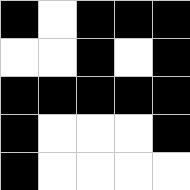[["black", "white", "black", "black", "black"], ["white", "white", "black", "white", "black"], ["black", "black", "black", "black", "black"], ["black", "white", "white", "white", "black"], ["black", "white", "white", "white", "white"]]